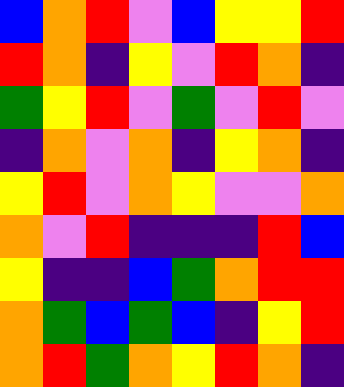[["blue", "orange", "red", "violet", "blue", "yellow", "yellow", "red"], ["red", "orange", "indigo", "yellow", "violet", "red", "orange", "indigo"], ["green", "yellow", "red", "violet", "green", "violet", "red", "violet"], ["indigo", "orange", "violet", "orange", "indigo", "yellow", "orange", "indigo"], ["yellow", "red", "violet", "orange", "yellow", "violet", "violet", "orange"], ["orange", "violet", "red", "indigo", "indigo", "indigo", "red", "blue"], ["yellow", "indigo", "indigo", "blue", "green", "orange", "red", "red"], ["orange", "green", "blue", "green", "blue", "indigo", "yellow", "red"], ["orange", "red", "green", "orange", "yellow", "red", "orange", "indigo"]]